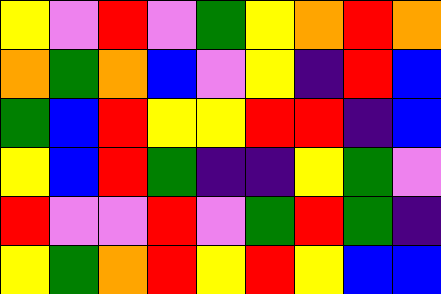[["yellow", "violet", "red", "violet", "green", "yellow", "orange", "red", "orange"], ["orange", "green", "orange", "blue", "violet", "yellow", "indigo", "red", "blue"], ["green", "blue", "red", "yellow", "yellow", "red", "red", "indigo", "blue"], ["yellow", "blue", "red", "green", "indigo", "indigo", "yellow", "green", "violet"], ["red", "violet", "violet", "red", "violet", "green", "red", "green", "indigo"], ["yellow", "green", "orange", "red", "yellow", "red", "yellow", "blue", "blue"]]